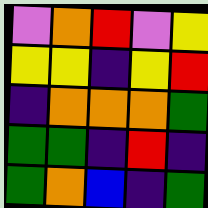[["violet", "orange", "red", "violet", "yellow"], ["yellow", "yellow", "indigo", "yellow", "red"], ["indigo", "orange", "orange", "orange", "green"], ["green", "green", "indigo", "red", "indigo"], ["green", "orange", "blue", "indigo", "green"]]